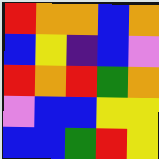[["red", "orange", "orange", "blue", "orange"], ["blue", "yellow", "indigo", "blue", "violet"], ["red", "orange", "red", "green", "orange"], ["violet", "blue", "blue", "yellow", "yellow"], ["blue", "blue", "green", "red", "yellow"]]